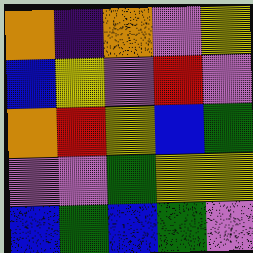[["orange", "indigo", "orange", "violet", "yellow"], ["blue", "yellow", "violet", "red", "violet"], ["orange", "red", "yellow", "blue", "green"], ["violet", "violet", "green", "yellow", "yellow"], ["blue", "green", "blue", "green", "violet"]]